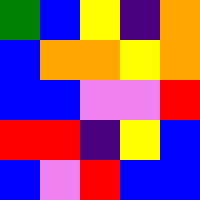[["green", "blue", "yellow", "indigo", "orange"], ["blue", "orange", "orange", "yellow", "orange"], ["blue", "blue", "violet", "violet", "red"], ["red", "red", "indigo", "yellow", "blue"], ["blue", "violet", "red", "blue", "blue"]]